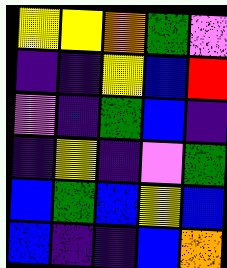[["yellow", "yellow", "orange", "green", "violet"], ["indigo", "indigo", "yellow", "blue", "red"], ["violet", "indigo", "green", "blue", "indigo"], ["indigo", "yellow", "indigo", "violet", "green"], ["blue", "green", "blue", "yellow", "blue"], ["blue", "indigo", "indigo", "blue", "orange"]]